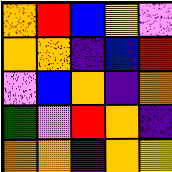[["orange", "red", "blue", "yellow", "violet"], ["orange", "orange", "indigo", "blue", "red"], ["violet", "blue", "orange", "indigo", "orange"], ["green", "violet", "red", "orange", "indigo"], ["orange", "orange", "indigo", "orange", "yellow"]]